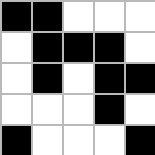[["black", "black", "white", "white", "white"], ["white", "black", "black", "black", "white"], ["white", "black", "white", "black", "black"], ["white", "white", "white", "black", "white"], ["black", "white", "white", "white", "black"]]